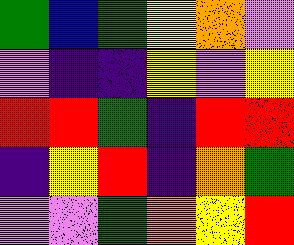[["green", "blue", "green", "yellow", "orange", "violet"], ["violet", "indigo", "indigo", "yellow", "violet", "yellow"], ["red", "red", "green", "indigo", "red", "red"], ["indigo", "yellow", "red", "indigo", "orange", "green"], ["violet", "violet", "green", "orange", "yellow", "red"]]